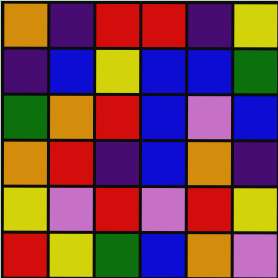[["orange", "indigo", "red", "red", "indigo", "yellow"], ["indigo", "blue", "yellow", "blue", "blue", "green"], ["green", "orange", "red", "blue", "violet", "blue"], ["orange", "red", "indigo", "blue", "orange", "indigo"], ["yellow", "violet", "red", "violet", "red", "yellow"], ["red", "yellow", "green", "blue", "orange", "violet"]]